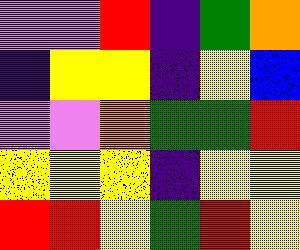[["violet", "violet", "red", "indigo", "green", "orange"], ["indigo", "yellow", "yellow", "indigo", "yellow", "blue"], ["violet", "violet", "orange", "green", "green", "red"], ["yellow", "yellow", "yellow", "indigo", "yellow", "yellow"], ["red", "red", "yellow", "green", "red", "yellow"]]